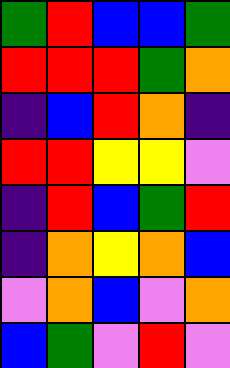[["green", "red", "blue", "blue", "green"], ["red", "red", "red", "green", "orange"], ["indigo", "blue", "red", "orange", "indigo"], ["red", "red", "yellow", "yellow", "violet"], ["indigo", "red", "blue", "green", "red"], ["indigo", "orange", "yellow", "orange", "blue"], ["violet", "orange", "blue", "violet", "orange"], ["blue", "green", "violet", "red", "violet"]]